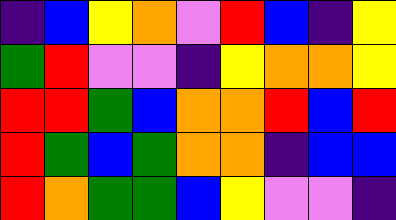[["indigo", "blue", "yellow", "orange", "violet", "red", "blue", "indigo", "yellow"], ["green", "red", "violet", "violet", "indigo", "yellow", "orange", "orange", "yellow"], ["red", "red", "green", "blue", "orange", "orange", "red", "blue", "red"], ["red", "green", "blue", "green", "orange", "orange", "indigo", "blue", "blue"], ["red", "orange", "green", "green", "blue", "yellow", "violet", "violet", "indigo"]]